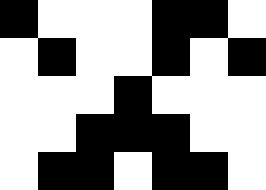[["black", "white", "white", "white", "black", "black", "white"], ["white", "black", "white", "white", "black", "white", "black"], ["white", "white", "white", "black", "white", "white", "white"], ["white", "white", "black", "black", "black", "white", "white"], ["white", "black", "black", "white", "black", "black", "white"]]